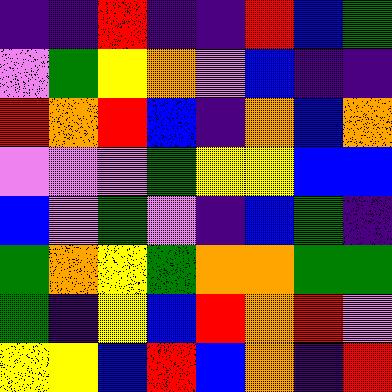[["indigo", "indigo", "red", "indigo", "indigo", "red", "blue", "green"], ["violet", "green", "yellow", "orange", "violet", "blue", "indigo", "indigo"], ["red", "orange", "red", "blue", "indigo", "orange", "blue", "orange"], ["violet", "violet", "violet", "green", "yellow", "yellow", "blue", "blue"], ["blue", "violet", "green", "violet", "indigo", "blue", "green", "indigo"], ["green", "orange", "yellow", "green", "orange", "orange", "green", "green"], ["green", "indigo", "yellow", "blue", "red", "orange", "red", "violet"], ["yellow", "yellow", "blue", "red", "blue", "orange", "indigo", "red"]]